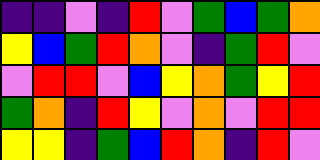[["indigo", "indigo", "violet", "indigo", "red", "violet", "green", "blue", "green", "orange"], ["yellow", "blue", "green", "red", "orange", "violet", "indigo", "green", "red", "violet"], ["violet", "red", "red", "violet", "blue", "yellow", "orange", "green", "yellow", "red"], ["green", "orange", "indigo", "red", "yellow", "violet", "orange", "violet", "red", "red"], ["yellow", "yellow", "indigo", "green", "blue", "red", "orange", "indigo", "red", "violet"]]